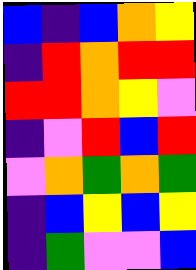[["blue", "indigo", "blue", "orange", "yellow"], ["indigo", "red", "orange", "red", "red"], ["red", "red", "orange", "yellow", "violet"], ["indigo", "violet", "red", "blue", "red"], ["violet", "orange", "green", "orange", "green"], ["indigo", "blue", "yellow", "blue", "yellow"], ["indigo", "green", "violet", "violet", "blue"]]